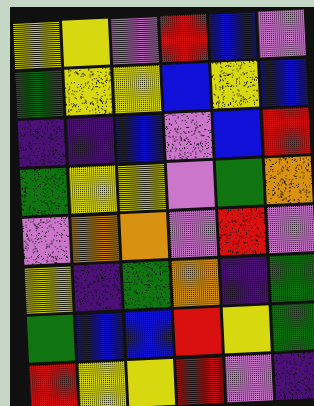[["yellow", "yellow", "violet", "red", "blue", "violet"], ["green", "yellow", "yellow", "blue", "yellow", "blue"], ["indigo", "indigo", "blue", "violet", "blue", "red"], ["green", "yellow", "yellow", "violet", "green", "orange"], ["violet", "orange", "orange", "violet", "red", "violet"], ["yellow", "indigo", "green", "orange", "indigo", "green"], ["green", "blue", "blue", "red", "yellow", "green"], ["red", "yellow", "yellow", "red", "violet", "indigo"]]